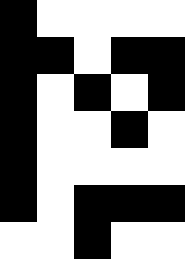[["black", "white", "white", "white", "white"], ["black", "black", "white", "black", "black"], ["black", "white", "black", "white", "black"], ["black", "white", "white", "black", "white"], ["black", "white", "white", "white", "white"], ["black", "white", "black", "black", "black"], ["white", "white", "black", "white", "white"]]